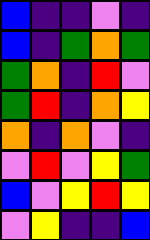[["blue", "indigo", "indigo", "violet", "indigo"], ["blue", "indigo", "green", "orange", "green"], ["green", "orange", "indigo", "red", "violet"], ["green", "red", "indigo", "orange", "yellow"], ["orange", "indigo", "orange", "violet", "indigo"], ["violet", "red", "violet", "yellow", "green"], ["blue", "violet", "yellow", "red", "yellow"], ["violet", "yellow", "indigo", "indigo", "blue"]]